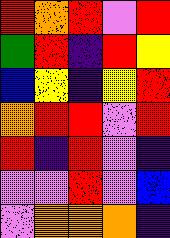[["red", "orange", "red", "violet", "red"], ["green", "red", "indigo", "red", "yellow"], ["blue", "yellow", "indigo", "yellow", "red"], ["orange", "red", "red", "violet", "red"], ["red", "indigo", "red", "violet", "indigo"], ["violet", "violet", "red", "violet", "blue"], ["violet", "orange", "orange", "orange", "indigo"]]